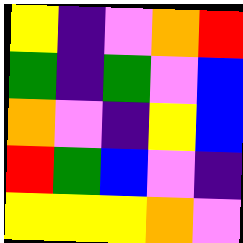[["yellow", "indigo", "violet", "orange", "red"], ["green", "indigo", "green", "violet", "blue"], ["orange", "violet", "indigo", "yellow", "blue"], ["red", "green", "blue", "violet", "indigo"], ["yellow", "yellow", "yellow", "orange", "violet"]]